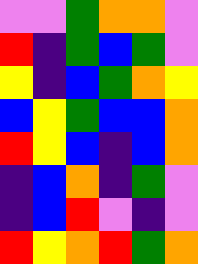[["violet", "violet", "green", "orange", "orange", "violet"], ["red", "indigo", "green", "blue", "green", "violet"], ["yellow", "indigo", "blue", "green", "orange", "yellow"], ["blue", "yellow", "green", "blue", "blue", "orange"], ["red", "yellow", "blue", "indigo", "blue", "orange"], ["indigo", "blue", "orange", "indigo", "green", "violet"], ["indigo", "blue", "red", "violet", "indigo", "violet"], ["red", "yellow", "orange", "red", "green", "orange"]]